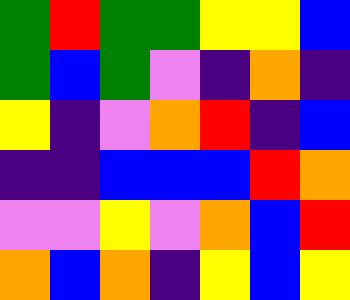[["green", "red", "green", "green", "yellow", "yellow", "blue"], ["green", "blue", "green", "violet", "indigo", "orange", "indigo"], ["yellow", "indigo", "violet", "orange", "red", "indigo", "blue"], ["indigo", "indigo", "blue", "blue", "blue", "red", "orange"], ["violet", "violet", "yellow", "violet", "orange", "blue", "red"], ["orange", "blue", "orange", "indigo", "yellow", "blue", "yellow"]]